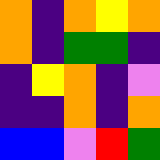[["orange", "indigo", "orange", "yellow", "orange"], ["orange", "indigo", "green", "green", "indigo"], ["indigo", "yellow", "orange", "indigo", "violet"], ["indigo", "indigo", "orange", "indigo", "orange"], ["blue", "blue", "violet", "red", "green"]]